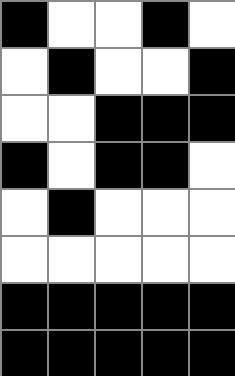[["black", "white", "white", "black", "white"], ["white", "black", "white", "white", "black"], ["white", "white", "black", "black", "black"], ["black", "white", "black", "black", "white"], ["white", "black", "white", "white", "white"], ["white", "white", "white", "white", "white"], ["black", "black", "black", "black", "black"], ["black", "black", "black", "black", "black"]]